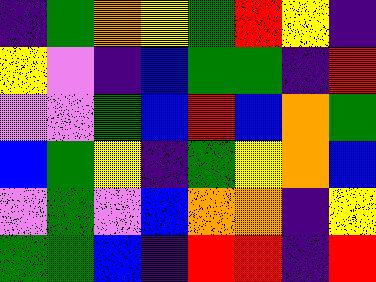[["indigo", "green", "orange", "yellow", "green", "red", "yellow", "indigo"], ["yellow", "violet", "indigo", "blue", "green", "green", "indigo", "red"], ["violet", "violet", "green", "blue", "red", "blue", "orange", "green"], ["blue", "green", "yellow", "indigo", "green", "yellow", "orange", "blue"], ["violet", "green", "violet", "blue", "orange", "orange", "indigo", "yellow"], ["green", "green", "blue", "indigo", "red", "red", "indigo", "red"]]